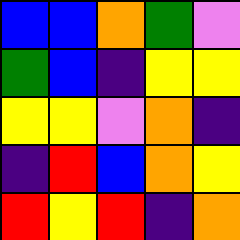[["blue", "blue", "orange", "green", "violet"], ["green", "blue", "indigo", "yellow", "yellow"], ["yellow", "yellow", "violet", "orange", "indigo"], ["indigo", "red", "blue", "orange", "yellow"], ["red", "yellow", "red", "indigo", "orange"]]